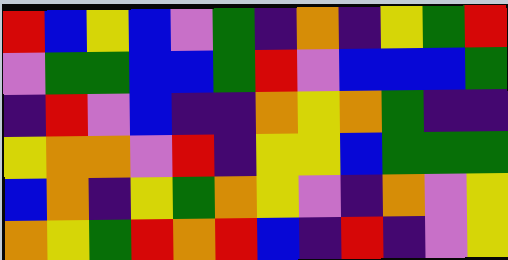[["red", "blue", "yellow", "blue", "violet", "green", "indigo", "orange", "indigo", "yellow", "green", "red"], ["violet", "green", "green", "blue", "blue", "green", "red", "violet", "blue", "blue", "blue", "green"], ["indigo", "red", "violet", "blue", "indigo", "indigo", "orange", "yellow", "orange", "green", "indigo", "indigo"], ["yellow", "orange", "orange", "violet", "red", "indigo", "yellow", "yellow", "blue", "green", "green", "green"], ["blue", "orange", "indigo", "yellow", "green", "orange", "yellow", "violet", "indigo", "orange", "violet", "yellow"], ["orange", "yellow", "green", "red", "orange", "red", "blue", "indigo", "red", "indigo", "violet", "yellow"]]